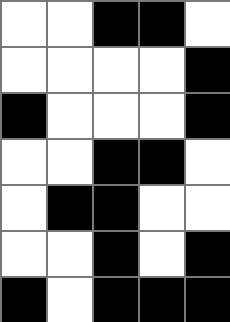[["white", "white", "black", "black", "white"], ["white", "white", "white", "white", "black"], ["black", "white", "white", "white", "black"], ["white", "white", "black", "black", "white"], ["white", "black", "black", "white", "white"], ["white", "white", "black", "white", "black"], ["black", "white", "black", "black", "black"]]